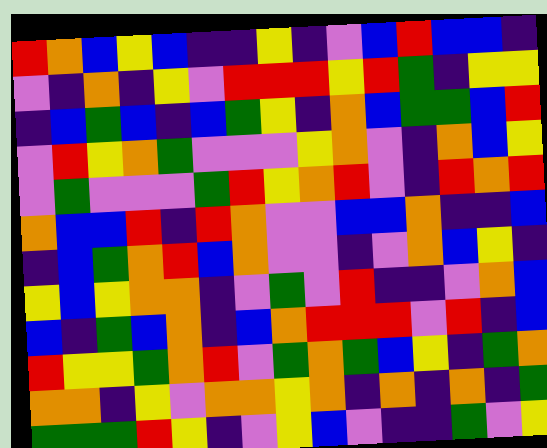[["red", "orange", "blue", "yellow", "blue", "indigo", "indigo", "yellow", "indigo", "violet", "blue", "red", "blue", "blue", "indigo"], ["violet", "indigo", "orange", "indigo", "yellow", "violet", "red", "red", "red", "yellow", "red", "green", "indigo", "yellow", "yellow"], ["indigo", "blue", "green", "blue", "indigo", "blue", "green", "yellow", "indigo", "orange", "blue", "green", "green", "blue", "red"], ["violet", "red", "yellow", "orange", "green", "violet", "violet", "violet", "yellow", "orange", "violet", "indigo", "orange", "blue", "yellow"], ["violet", "green", "violet", "violet", "violet", "green", "red", "yellow", "orange", "red", "violet", "indigo", "red", "orange", "red"], ["orange", "blue", "blue", "red", "indigo", "red", "orange", "violet", "violet", "blue", "blue", "orange", "indigo", "indigo", "blue"], ["indigo", "blue", "green", "orange", "red", "blue", "orange", "violet", "violet", "indigo", "violet", "orange", "blue", "yellow", "indigo"], ["yellow", "blue", "yellow", "orange", "orange", "indigo", "violet", "green", "violet", "red", "indigo", "indigo", "violet", "orange", "blue"], ["blue", "indigo", "green", "blue", "orange", "indigo", "blue", "orange", "red", "red", "red", "violet", "red", "indigo", "blue"], ["red", "yellow", "yellow", "green", "orange", "red", "violet", "green", "orange", "green", "blue", "yellow", "indigo", "green", "orange"], ["orange", "orange", "indigo", "yellow", "violet", "orange", "orange", "yellow", "orange", "indigo", "orange", "indigo", "orange", "indigo", "green"], ["green", "green", "green", "red", "yellow", "indigo", "violet", "yellow", "blue", "violet", "indigo", "indigo", "green", "violet", "yellow"]]